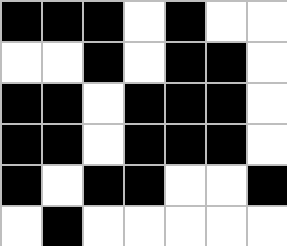[["black", "black", "black", "white", "black", "white", "white"], ["white", "white", "black", "white", "black", "black", "white"], ["black", "black", "white", "black", "black", "black", "white"], ["black", "black", "white", "black", "black", "black", "white"], ["black", "white", "black", "black", "white", "white", "black"], ["white", "black", "white", "white", "white", "white", "white"]]